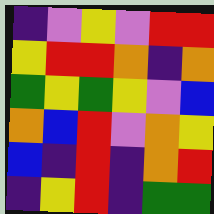[["indigo", "violet", "yellow", "violet", "red", "red"], ["yellow", "red", "red", "orange", "indigo", "orange"], ["green", "yellow", "green", "yellow", "violet", "blue"], ["orange", "blue", "red", "violet", "orange", "yellow"], ["blue", "indigo", "red", "indigo", "orange", "red"], ["indigo", "yellow", "red", "indigo", "green", "green"]]